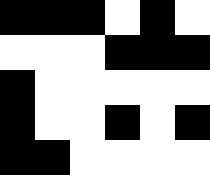[["black", "black", "black", "white", "black", "white"], ["white", "white", "white", "black", "black", "black"], ["black", "white", "white", "white", "white", "white"], ["black", "white", "white", "black", "white", "black"], ["black", "black", "white", "white", "white", "white"]]